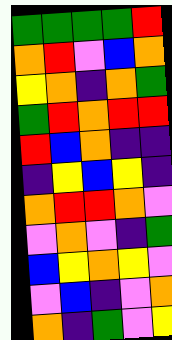[["green", "green", "green", "green", "red"], ["orange", "red", "violet", "blue", "orange"], ["yellow", "orange", "indigo", "orange", "green"], ["green", "red", "orange", "red", "red"], ["red", "blue", "orange", "indigo", "indigo"], ["indigo", "yellow", "blue", "yellow", "indigo"], ["orange", "red", "red", "orange", "violet"], ["violet", "orange", "violet", "indigo", "green"], ["blue", "yellow", "orange", "yellow", "violet"], ["violet", "blue", "indigo", "violet", "orange"], ["orange", "indigo", "green", "violet", "yellow"]]